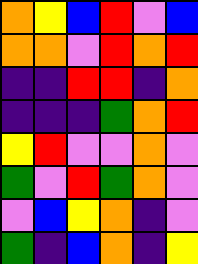[["orange", "yellow", "blue", "red", "violet", "blue"], ["orange", "orange", "violet", "red", "orange", "red"], ["indigo", "indigo", "red", "red", "indigo", "orange"], ["indigo", "indigo", "indigo", "green", "orange", "red"], ["yellow", "red", "violet", "violet", "orange", "violet"], ["green", "violet", "red", "green", "orange", "violet"], ["violet", "blue", "yellow", "orange", "indigo", "violet"], ["green", "indigo", "blue", "orange", "indigo", "yellow"]]